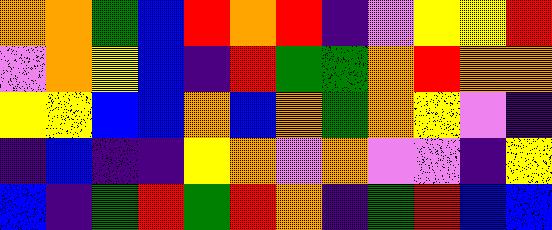[["orange", "orange", "green", "blue", "red", "orange", "red", "indigo", "violet", "yellow", "yellow", "red"], ["violet", "orange", "yellow", "blue", "indigo", "red", "green", "green", "orange", "red", "orange", "orange"], ["yellow", "yellow", "blue", "blue", "orange", "blue", "orange", "green", "orange", "yellow", "violet", "indigo"], ["indigo", "blue", "indigo", "indigo", "yellow", "orange", "violet", "orange", "violet", "violet", "indigo", "yellow"], ["blue", "indigo", "green", "red", "green", "red", "orange", "indigo", "green", "red", "blue", "blue"]]